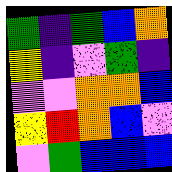[["green", "indigo", "green", "blue", "orange"], ["yellow", "indigo", "violet", "green", "indigo"], ["violet", "violet", "orange", "orange", "blue"], ["yellow", "red", "orange", "blue", "violet"], ["violet", "green", "blue", "blue", "blue"]]